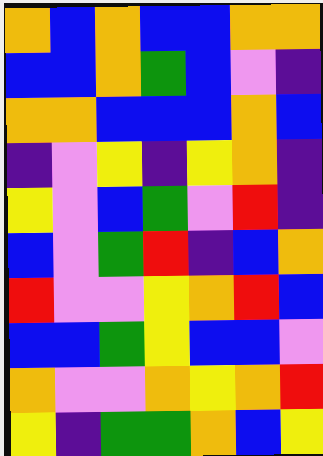[["orange", "blue", "orange", "blue", "blue", "orange", "orange"], ["blue", "blue", "orange", "green", "blue", "violet", "indigo"], ["orange", "orange", "blue", "blue", "blue", "orange", "blue"], ["indigo", "violet", "yellow", "indigo", "yellow", "orange", "indigo"], ["yellow", "violet", "blue", "green", "violet", "red", "indigo"], ["blue", "violet", "green", "red", "indigo", "blue", "orange"], ["red", "violet", "violet", "yellow", "orange", "red", "blue"], ["blue", "blue", "green", "yellow", "blue", "blue", "violet"], ["orange", "violet", "violet", "orange", "yellow", "orange", "red"], ["yellow", "indigo", "green", "green", "orange", "blue", "yellow"]]